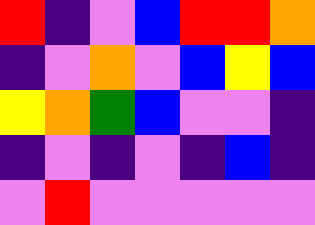[["red", "indigo", "violet", "blue", "red", "red", "orange"], ["indigo", "violet", "orange", "violet", "blue", "yellow", "blue"], ["yellow", "orange", "green", "blue", "violet", "violet", "indigo"], ["indigo", "violet", "indigo", "violet", "indigo", "blue", "indigo"], ["violet", "red", "violet", "violet", "violet", "violet", "violet"]]